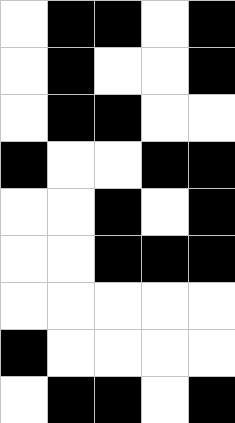[["white", "black", "black", "white", "black"], ["white", "black", "white", "white", "black"], ["white", "black", "black", "white", "white"], ["black", "white", "white", "black", "black"], ["white", "white", "black", "white", "black"], ["white", "white", "black", "black", "black"], ["white", "white", "white", "white", "white"], ["black", "white", "white", "white", "white"], ["white", "black", "black", "white", "black"]]